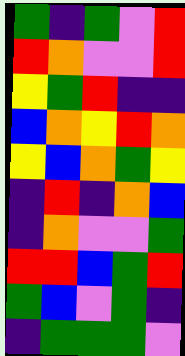[["green", "indigo", "green", "violet", "red"], ["red", "orange", "violet", "violet", "red"], ["yellow", "green", "red", "indigo", "indigo"], ["blue", "orange", "yellow", "red", "orange"], ["yellow", "blue", "orange", "green", "yellow"], ["indigo", "red", "indigo", "orange", "blue"], ["indigo", "orange", "violet", "violet", "green"], ["red", "red", "blue", "green", "red"], ["green", "blue", "violet", "green", "indigo"], ["indigo", "green", "green", "green", "violet"]]